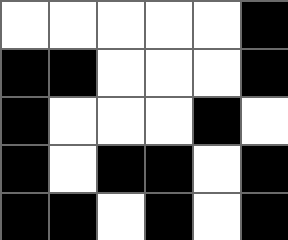[["white", "white", "white", "white", "white", "black"], ["black", "black", "white", "white", "white", "black"], ["black", "white", "white", "white", "black", "white"], ["black", "white", "black", "black", "white", "black"], ["black", "black", "white", "black", "white", "black"]]